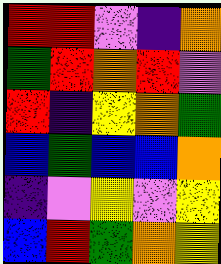[["red", "red", "violet", "indigo", "orange"], ["green", "red", "orange", "red", "violet"], ["red", "indigo", "yellow", "orange", "green"], ["blue", "green", "blue", "blue", "orange"], ["indigo", "violet", "yellow", "violet", "yellow"], ["blue", "red", "green", "orange", "yellow"]]